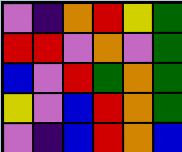[["violet", "indigo", "orange", "red", "yellow", "green"], ["red", "red", "violet", "orange", "violet", "green"], ["blue", "violet", "red", "green", "orange", "green"], ["yellow", "violet", "blue", "red", "orange", "green"], ["violet", "indigo", "blue", "red", "orange", "blue"]]